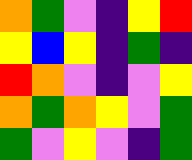[["orange", "green", "violet", "indigo", "yellow", "red"], ["yellow", "blue", "yellow", "indigo", "green", "indigo"], ["red", "orange", "violet", "indigo", "violet", "yellow"], ["orange", "green", "orange", "yellow", "violet", "green"], ["green", "violet", "yellow", "violet", "indigo", "green"]]